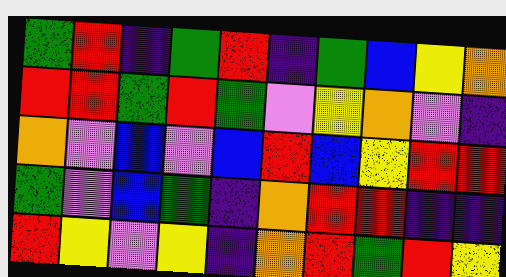[["green", "red", "indigo", "green", "red", "indigo", "green", "blue", "yellow", "orange"], ["red", "red", "green", "red", "green", "violet", "yellow", "orange", "violet", "indigo"], ["orange", "violet", "blue", "violet", "blue", "red", "blue", "yellow", "red", "red"], ["green", "violet", "blue", "green", "indigo", "orange", "red", "red", "indigo", "indigo"], ["red", "yellow", "violet", "yellow", "indigo", "orange", "red", "green", "red", "yellow"]]